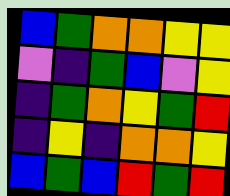[["blue", "green", "orange", "orange", "yellow", "yellow"], ["violet", "indigo", "green", "blue", "violet", "yellow"], ["indigo", "green", "orange", "yellow", "green", "red"], ["indigo", "yellow", "indigo", "orange", "orange", "yellow"], ["blue", "green", "blue", "red", "green", "red"]]